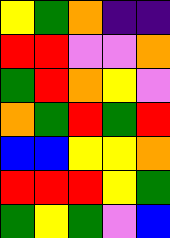[["yellow", "green", "orange", "indigo", "indigo"], ["red", "red", "violet", "violet", "orange"], ["green", "red", "orange", "yellow", "violet"], ["orange", "green", "red", "green", "red"], ["blue", "blue", "yellow", "yellow", "orange"], ["red", "red", "red", "yellow", "green"], ["green", "yellow", "green", "violet", "blue"]]